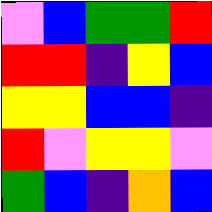[["violet", "blue", "green", "green", "red"], ["red", "red", "indigo", "yellow", "blue"], ["yellow", "yellow", "blue", "blue", "indigo"], ["red", "violet", "yellow", "yellow", "violet"], ["green", "blue", "indigo", "orange", "blue"]]